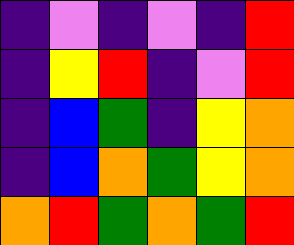[["indigo", "violet", "indigo", "violet", "indigo", "red"], ["indigo", "yellow", "red", "indigo", "violet", "red"], ["indigo", "blue", "green", "indigo", "yellow", "orange"], ["indigo", "blue", "orange", "green", "yellow", "orange"], ["orange", "red", "green", "orange", "green", "red"]]